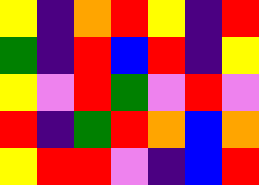[["yellow", "indigo", "orange", "red", "yellow", "indigo", "red"], ["green", "indigo", "red", "blue", "red", "indigo", "yellow"], ["yellow", "violet", "red", "green", "violet", "red", "violet"], ["red", "indigo", "green", "red", "orange", "blue", "orange"], ["yellow", "red", "red", "violet", "indigo", "blue", "red"]]